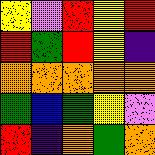[["yellow", "violet", "red", "yellow", "red"], ["red", "green", "red", "yellow", "indigo"], ["orange", "orange", "orange", "orange", "orange"], ["green", "blue", "green", "yellow", "violet"], ["red", "indigo", "orange", "green", "orange"]]